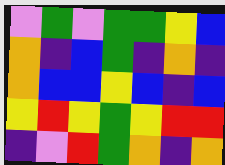[["violet", "green", "violet", "green", "green", "yellow", "blue"], ["orange", "indigo", "blue", "green", "indigo", "orange", "indigo"], ["orange", "blue", "blue", "yellow", "blue", "indigo", "blue"], ["yellow", "red", "yellow", "green", "yellow", "red", "red"], ["indigo", "violet", "red", "green", "orange", "indigo", "orange"]]